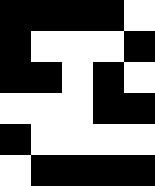[["black", "black", "black", "black", "white"], ["black", "white", "white", "white", "black"], ["black", "black", "white", "black", "white"], ["white", "white", "white", "black", "black"], ["black", "white", "white", "white", "white"], ["white", "black", "black", "black", "black"]]